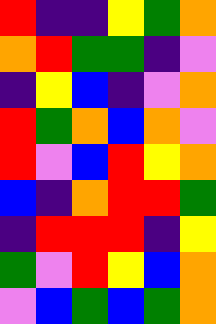[["red", "indigo", "indigo", "yellow", "green", "orange"], ["orange", "red", "green", "green", "indigo", "violet"], ["indigo", "yellow", "blue", "indigo", "violet", "orange"], ["red", "green", "orange", "blue", "orange", "violet"], ["red", "violet", "blue", "red", "yellow", "orange"], ["blue", "indigo", "orange", "red", "red", "green"], ["indigo", "red", "red", "red", "indigo", "yellow"], ["green", "violet", "red", "yellow", "blue", "orange"], ["violet", "blue", "green", "blue", "green", "orange"]]